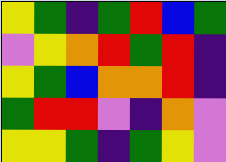[["yellow", "green", "indigo", "green", "red", "blue", "green"], ["violet", "yellow", "orange", "red", "green", "red", "indigo"], ["yellow", "green", "blue", "orange", "orange", "red", "indigo"], ["green", "red", "red", "violet", "indigo", "orange", "violet"], ["yellow", "yellow", "green", "indigo", "green", "yellow", "violet"]]